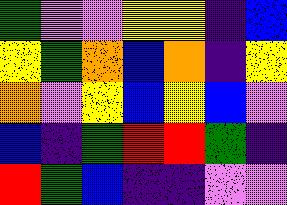[["green", "violet", "violet", "yellow", "yellow", "indigo", "blue"], ["yellow", "green", "orange", "blue", "orange", "indigo", "yellow"], ["orange", "violet", "yellow", "blue", "yellow", "blue", "violet"], ["blue", "indigo", "green", "red", "red", "green", "indigo"], ["red", "green", "blue", "indigo", "indigo", "violet", "violet"]]